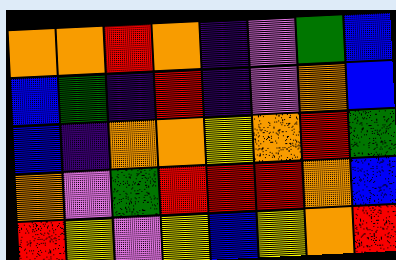[["orange", "orange", "red", "orange", "indigo", "violet", "green", "blue"], ["blue", "green", "indigo", "red", "indigo", "violet", "orange", "blue"], ["blue", "indigo", "orange", "orange", "yellow", "orange", "red", "green"], ["orange", "violet", "green", "red", "red", "red", "orange", "blue"], ["red", "yellow", "violet", "yellow", "blue", "yellow", "orange", "red"]]